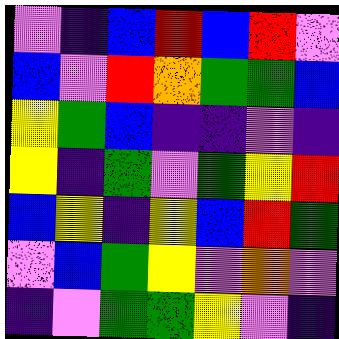[["violet", "indigo", "blue", "red", "blue", "red", "violet"], ["blue", "violet", "red", "orange", "green", "green", "blue"], ["yellow", "green", "blue", "indigo", "indigo", "violet", "indigo"], ["yellow", "indigo", "green", "violet", "green", "yellow", "red"], ["blue", "yellow", "indigo", "yellow", "blue", "red", "green"], ["violet", "blue", "green", "yellow", "violet", "orange", "violet"], ["indigo", "violet", "green", "green", "yellow", "violet", "indigo"]]